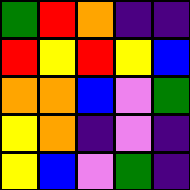[["green", "red", "orange", "indigo", "indigo"], ["red", "yellow", "red", "yellow", "blue"], ["orange", "orange", "blue", "violet", "green"], ["yellow", "orange", "indigo", "violet", "indigo"], ["yellow", "blue", "violet", "green", "indigo"]]